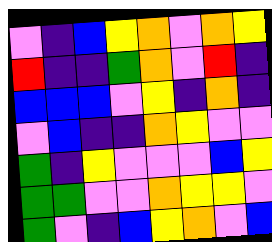[["violet", "indigo", "blue", "yellow", "orange", "violet", "orange", "yellow"], ["red", "indigo", "indigo", "green", "orange", "violet", "red", "indigo"], ["blue", "blue", "blue", "violet", "yellow", "indigo", "orange", "indigo"], ["violet", "blue", "indigo", "indigo", "orange", "yellow", "violet", "violet"], ["green", "indigo", "yellow", "violet", "violet", "violet", "blue", "yellow"], ["green", "green", "violet", "violet", "orange", "yellow", "yellow", "violet"], ["green", "violet", "indigo", "blue", "yellow", "orange", "violet", "blue"]]